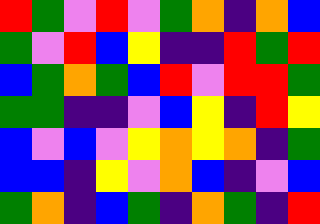[["red", "green", "violet", "red", "violet", "green", "orange", "indigo", "orange", "blue"], ["green", "violet", "red", "blue", "yellow", "indigo", "indigo", "red", "green", "red"], ["blue", "green", "orange", "green", "blue", "red", "violet", "red", "red", "green"], ["green", "green", "indigo", "indigo", "violet", "blue", "yellow", "indigo", "red", "yellow"], ["blue", "violet", "blue", "violet", "yellow", "orange", "yellow", "orange", "indigo", "green"], ["blue", "blue", "indigo", "yellow", "violet", "orange", "blue", "indigo", "violet", "blue"], ["green", "orange", "indigo", "blue", "green", "indigo", "orange", "green", "indigo", "red"]]